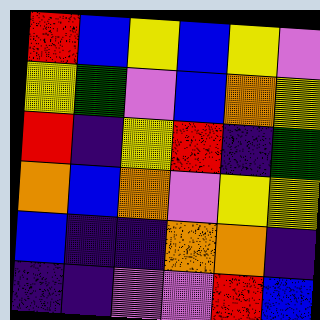[["red", "blue", "yellow", "blue", "yellow", "violet"], ["yellow", "green", "violet", "blue", "orange", "yellow"], ["red", "indigo", "yellow", "red", "indigo", "green"], ["orange", "blue", "orange", "violet", "yellow", "yellow"], ["blue", "indigo", "indigo", "orange", "orange", "indigo"], ["indigo", "indigo", "violet", "violet", "red", "blue"]]